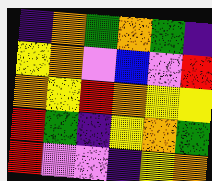[["indigo", "orange", "green", "orange", "green", "indigo"], ["yellow", "orange", "violet", "blue", "violet", "red"], ["orange", "yellow", "red", "orange", "yellow", "yellow"], ["red", "green", "indigo", "yellow", "orange", "green"], ["red", "violet", "violet", "indigo", "yellow", "orange"]]